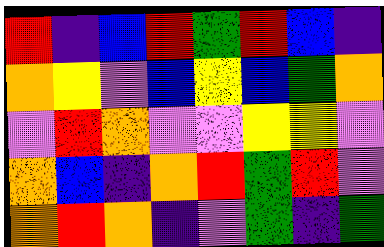[["red", "indigo", "blue", "red", "green", "red", "blue", "indigo"], ["orange", "yellow", "violet", "blue", "yellow", "blue", "green", "orange"], ["violet", "red", "orange", "violet", "violet", "yellow", "yellow", "violet"], ["orange", "blue", "indigo", "orange", "red", "green", "red", "violet"], ["orange", "red", "orange", "indigo", "violet", "green", "indigo", "green"]]